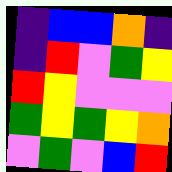[["indigo", "blue", "blue", "orange", "indigo"], ["indigo", "red", "violet", "green", "yellow"], ["red", "yellow", "violet", "violet", "violet"], ["green", "yellow", "green", "yellow", "orange"], ["violet", "green", "violet", "blue", "red"]]